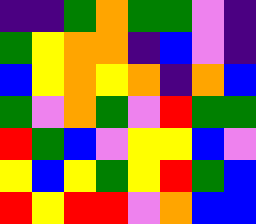[["indigo", "indigo", "green", "orange", "green", "green", "violet", "indigo"], ["green", "yellow", "orange", "orange", "indigo", "blue", "violet", "indigo"], ["blue", "yellow", "orange", "yellow", "orange", "indigo", "orange", "blue"], ["green", "violet", "orange", "green", "violet", "red", "green", "green"], ["red", "green", "blue", "violet", "yellow", "yellow", "blue", "violet"], ["yellow", "blue", "yellow", "green", "yellow", "red", "green", "blue"], ["red", "yellow", "red", "red", "violet", "orange", "blue", "blue"]]